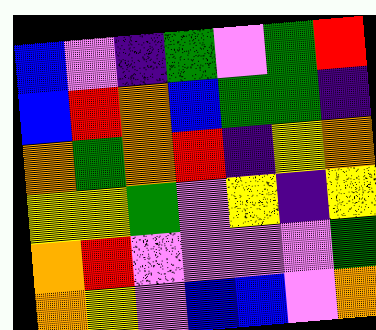[["blue", "violet", "indigo", "green", "violet", "green", "red"], ["blue", "red", "orange", "blue", "green", "green", "indigo"], ["orange", "green", "orange", "red", "indigo", "yellow", "orange"], ["yellow", "yellow", "green", "violet", "yellow", "indigo", "yellow"], ["orange", "red", "violet", "violet", "violet", "violet", "green"], ["orange", "yellow", "violet", "blue", "blue", "violet", "orange"]]